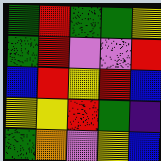[["green", "red", "green", "green", "yellow"], ["green", "red", "violet", "violet", "red"], ["blue", "red", "yellow", "red", "blue"], ["yellow", "yellow", "red", "green", "indigo"], ["green", "orange", "violet", "yellow", "blue"]]